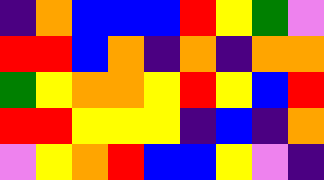[["indigo", "orange", "blue", "blue", "blue", "red", "yellow", "green", "violet"], ["red", "red", "blue", "orange", "indigo", "orange", "indigo", "orange", "orange"], ["green", "yellow", "orange", "orange", "yellow", "red", "yellow", "blue", "red"], ["red", "red", "yellow", "yellow", "yellow", "indigo", "blue", "indigo", "orange"], ["violet", "yellow", "orange", "red", "blue", "blue", "yellow", "violet", "indigo"]]